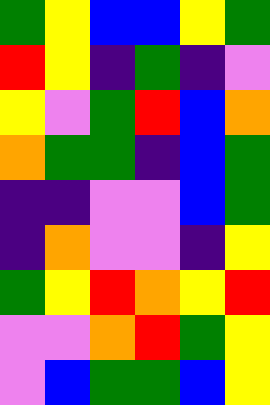[["green", "yellow", "blue", "blue", "yellow", "green"], ["red", "yellow", "indigo", "green", "indigo", "violet"], ["yellow", "violet", "green", "red", "blue", "orange"], ["orange", "green", "green", "indigo", "blue", "green"], ["indigo", "indigo", "violet", "violet", "blue", "green"], ["indigo", "orange", "violet", "violet", "indigo", "yellow"], ["green", "yellow", "red", "orange", "yellow", "red"], ["violet", "violet", "orange", "red", "green", "yellow"], ["violet", "blue", "green", "green", "blue", "yellow"]]